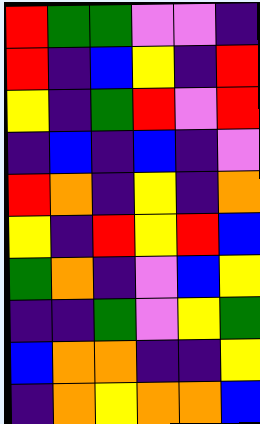[["red", "green", "green", "violet", "violet", "indigo"], ["red", "indigo", "blue", "yellow", "indigo", "red"], ["yellow", "indigo", "green", "red", "violet", "red"], ["indigo", "blue", "indigo", "blue", "indigo", "violet"], ["red", "orange", "indigo", "yellow", "indigo", "orange"], ["yellow", "indigo", "red", "yellow", "red", "blue"], ["green", "orange", "indigo", "violet", "blue", "yellow"], ["indigo", "indigo", "green", "violet", "yellow", "green"], ["blue", "orange", "orange", "indigo", "indigo", "yellow"], ["indigo", "orange", "yellow", "orange", "orange", "blue"]]